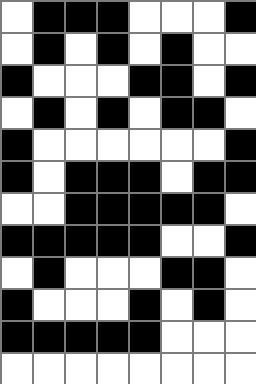[["white", "black", "black", "black", "white", "white", "white", "black"], ["white", "black", "white", "black", "white", "black", "white", "white"], ["black", "white", "white", "white", "black", "black", "white", "black"], ["white", "black", "white", "black", "white", "black", "black", "white"], ["black", "white", "white", "white", "white", "white", "white", "black"], ["black", "white", "black", "black", "black", "white", "black", "black"], ["white", "white", "black", "black", "black", "black", "black", "white"], ["black", "black", "black", "black", "black", "white", "white", "black"], ["white", "black", "white", "white", "white", "black", "black", "white"], ["black", "white", "white", "white", "black", "white", "black", "white"], ["black", "black", "black", "black", "black", "white", "white", "white"], ["white", "white", "white", "white", "white", "white", "white", "white"]]